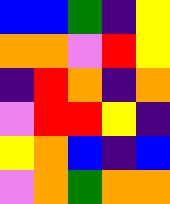[["blue", "blue", "green", "indigo", "yellow"], ["orange", "orange", "violet", "red", "yellow"], ["indigo", "red", "orange", "indigo", "orange"], ["violet", "red", "red", "yellow", "indigo"], ["yellow", "orange", "blue", "indigo", "blue"], ["violet", "orange", "green", "orange", "orange"]]